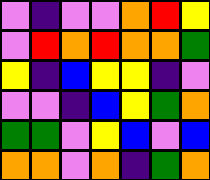[["violet", "indigo", "violet", "violet", "orange", "red", "yellow"], ["violet", "red", "orange", "red", "orange", "orange", "green"], ["yellow", "indigo", "blue", "yellow", "yellow", "indigo", "violet"], ["violet", "violet", "indigo", "blue", "yellow", "green", "orange"], ["green", "green", "violet", "yellow", "blue", "violet", "blue"], ["orange", "orange", "violet", "orange", "indigo", "green", "orange"]]